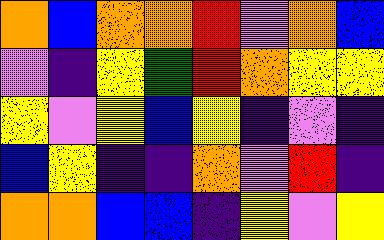[["orange", "blue", "orange", "orange", "red", "violet", "orange", "blue"], ["violet", "indigo", "yellow", "green", "red", "orange", "yellow", "yellow"], ["yellow", "violet", "yellow", "blue", "yellow", "indigo", "violet", "indigo"], ["blue", "yellow", "indigo", "indigo", "orange", "violet", "red", "indigo"], ["orange", "orange", "blue", "blue", "indigo", "yellow", "violet", "yellow"]]